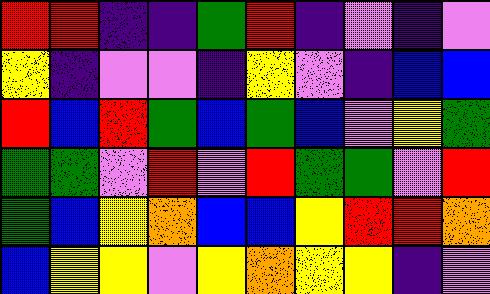[["red", "red", "indigo", "indigo", "green", "red", "indigo", "violet", "indigo", "violet"], ["yellow", "indigo", "violet", "violet", "indigo", "yellow", "violet", "indigo", "blue", "blue"], ["red", "blue", "red", "green", "blue", "green", "blue", "violet", "yellow", "green"], ["green", "green", "violet", "red", "violet", "red", "green", "green", "violet", "red"], ["green", "blue", "yellow", "orange", "blue", "blue", "yellow", "red", "red", "orange"], ["blue", "yellow", "yellow", "violet", "yellow", "orange", "yellow", "yellow", "indigo", "violet"]]